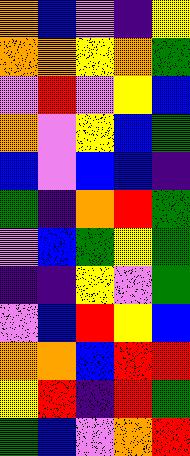[["orange", "blue", "violet", "indigo", "yellow"], ["orange", "orange", "yellow", "orange", "green"], ["violet", "red", "violet", "yellow", "blue"], ["orange", "violet", "yellow", "blue", "green"], ["blue", "violet", "blue", "blue", "indigo"], ["green", "indigo", "orange", "red", "green"], ["violet", "blue", "green", "yellow", "green"], ["indigo", "indigo", "yellow", "violet", "green"], ["violet", "blue", "red", "yellow", "blue"], ["orange", "orange", "blue", "red", "red"], ["yellow", "red", "indigo", "red", "green"], ["green", "blue", "violet", "orange", "red"]]